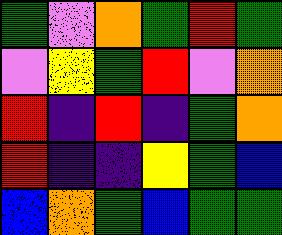[["green", "violet", "orange", "green", "red", "green"], ["violet", "yellow", "green", "red", "violet", "orange"], ["red", "indigo", "red", "indigo", "green", "orange"], ["red", "indigo", "indigo", "yellow", "green", "blue"], ["blue", "orange", "green", "blue", "green", "green"]]